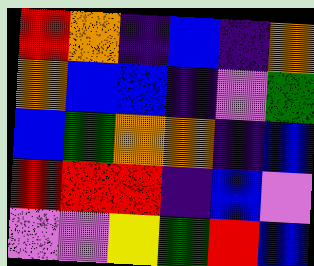[["red", "orange", "indigo", "blue", "indigo", "orange"], ["orange", "blue", "blue", "indigo", "violet", "green"], ["blue", "green", "orange", "orange", "indigo", "blue"], ["red", "red", "red", "indigo", "blue", "violet"], ["violet", "violet", "yellow", "green", "red", "blue"]]